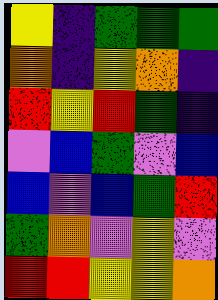[["yellow", "indigo", "green", "green", "green"], ["orange", "indigo", "yellow", "orange", "indigo"], ["red", "yellow", "red", "green", "indigo"], ["violet", "blue", "green", "violet", "blue"], ["blue", "violet", "blue", "green", "red"], ["green", "orange", "violet", "yellow", "violet"], ["red", "red", "yellow", "yellow", "orange"]]